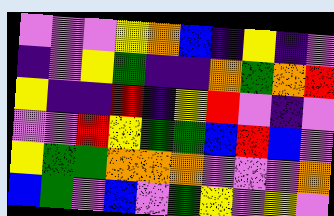[["violet", "violet", "violet", "yellow", "orange", "blue", "indigo", "yellow", "indigo", "violet"], ["indigo", "violet", "yellow", "green", "indigo", "indigo", "orange", "green", "orange", "red"], ["yellow", "indigo", "indigo", "red", "indigo", "yellow", "red", "violet", "indigo", "violet"], ["violet", "violet", "red", "yellow", "green", "green", "blue", "red", "blue", "violet"], ["yellow", "green", "green", "orange", "orange", "orange", "violet", "violet", "violet", "orange"], ["blue", "green", "violet", "blue", "violet", "green", "yellow", "violet", "yellow", "violet"]]